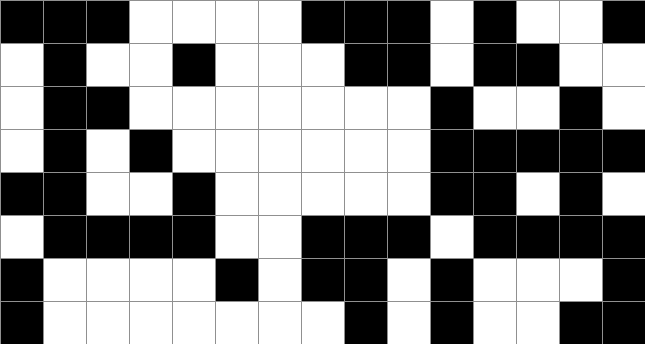[["black", "black", "black", "white", "white", "white", "white", "black", "black", "black", "white", "black", "white", "white", "black"], ["white", "black", "white", "white", "black", "white", "white", "white", "black", "black", "white", "black", "black", "white", "white"], ["white", "black", "black", "white", "white", "white", "white", "white", "white", "white", "black", "white", "white", "black", "white"], ["white", "black", "white", "black", "white", "white", "white", "white", "white", "white", "black", "black", "black", "black", "black"], ["black", "black", "white", "white", "black", "white", "white", "white", "white", "white", "black", "black", "white", "black", "white"], ["white", "black", "black", "black", "black", "white", "white", "black", "black", "black", "white", "black", "black", "black", "black"], ["black", "white", "white", "white", "white", "black", "white", "black", "black", "white", "black", "white", "white", "white", "black"], ["black", "white", "white", "white", "white", "white", "white", "white", "black", "white", "black", "white", "white", "black", "black"]]